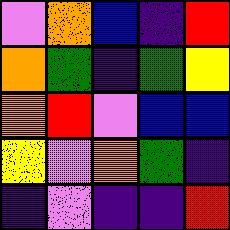[["violet", "orange", "blue", "indigo", "red"], ["orange", "green", "indigo", "green", "yellow"], ["orange", "red", "violet", "blue", "blue"], ["yellow", "violet", "orange", "green", "indigo"], ["indigo", "violet", "indigo", "indigo", "red"]]